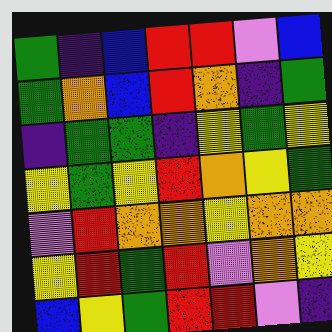[["green", "indigo", "blue", "red", "red", "violet", "blue"], ["green", "orange", "blue", "red", "orange", "indigo", "green"], ["indigo", "green", "green", "indigo", "yellow", "green", "yellow"], ["yellow", "green", "yellow", "red", "orange", "yellow", "green"], ["violet", "red", "orange", "orange", "yellow", "orange", "orange"], ["yellow", "red", "green", "red", "violet", "orange", "yellow"], ["blue", "yellow", "green", "red", "red", "violet", "indigo"]]